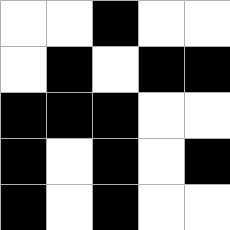[["white", "white", "black", "white", "white"], ["white", "black", "white", "black", "black"], ["black", "black", "black", "white", "white"], ["black", "white", "black", "white", "black"], ["black", "white", "black", "white", "white"]]